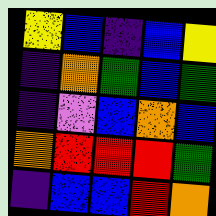[["yellow", "blue", "indigo", "blue", "yellow"], ["indigo", "orange", "green", "blue", "green"], ["indigo", "violet", "blue", "orange", "blue"], ["orange", "red", "red", "red", "green"], ["indigo", "blue", "blue", "red", "orange"]]